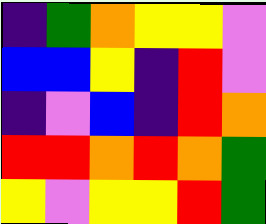[["indigo", "green", "orange", "yellow", "yellow", "violet"], ["blue", "blue", "yellow", "indigo", "red", "violet"], ["indigo", "violet", "blue", "indigo", "red", "orange"], ["red", "red", "orange", "red", "orange", "green"], ["yellow", "violet", "yellow", "yellow", "red", "green"]]